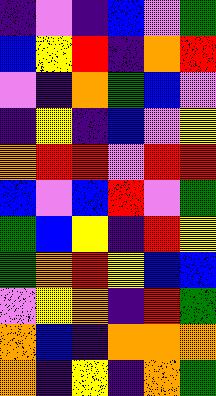[["indigo", "violet", "indigo", "blue", "violet", "green"], ["blue", "yellow", "red", "indigo", "orange", "red"], ["violet", "indigo", "orange", "green", "blue", "violet"], ["indigo", "yellow", "indigo", "blue", "violet", "yellow"], ["orange", "red", "red", "violet", "red", "red"], ["blue", "violet", "blue", "red", "violet", "green"], ["green", "blue", "yellow", "indigo", "red", "yellow"], ["green", "orange", "red", "yellow", "blue", "blue"], ["violet", "yellow", "orange", "indigo", "red", "green"], ["orange", "blue", "indigo", "orange", "orange", "orange"], ["orange", "indigo", "yellow", "indigo", "orange", "green"]]